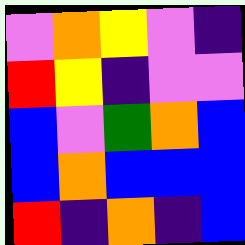[["violet", "orange", "yellow", "violet", "indigo"], ["red", "yellow", "indigo", "violet", "violet"], ["blue", "violet", "green", "orange", "blue"], ["blue", "orange", "blue", "blue", "blue"], ["red", "indigo", "orange", "indigo", "blue"]]